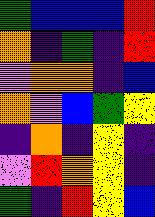[["green", "blue", "blue", "blue", "red"], ["orange", "indigo", "green", "indigo", "red"], ["violet", "orange", "orange", "indigo", "blue"], ["orange", "violet", "blue", "green", "yellow"], ["indigo", "orange", "indigo", "yellow", "indigo"], ["violet", "red", "orange", "yellow", "indigo"], ["green", "indigo", "red", "yellow", "blue"]]